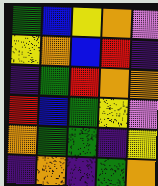[["green", "blue", "yellow", "orange", "violet"], ["yellow", "orange", "blue", "red", "indigo"], ["indigo", "green", "red", "orange", "orange"], ["red", "blue", "green", "yellow", "violet"], ["orange", "green", "green", "indigo", "yellow"], ["indigo", "orange", "indigo", "green", "orange"]]